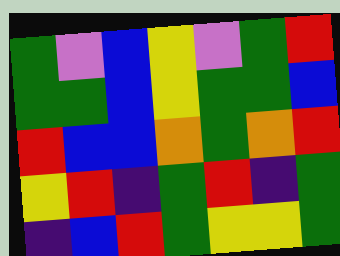[["green", "violet", "blue", "yellow", "violet", "green", "red"], ["green", "green", "blue", "yellow", "green", "green", "blue"], ["red", "blue", "blue", "orange", "green", "orange", "red"], ["yellow", "red", "indigo", "green", "red", "indigo", "green"], ["indigo", "blue", "red", "green", "yellow", "yellow", "green"]]